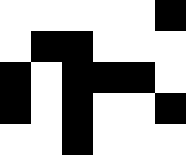[["white", "white", "white", "white", "white", "black"], ["white", "black", "black", "white", "white", "white"], ["black", "white", "black", "black", "black", "white"], ["black", "white", "black", "white", "white", "black"], ["white", "white", "black", "white", "white", "white"]]